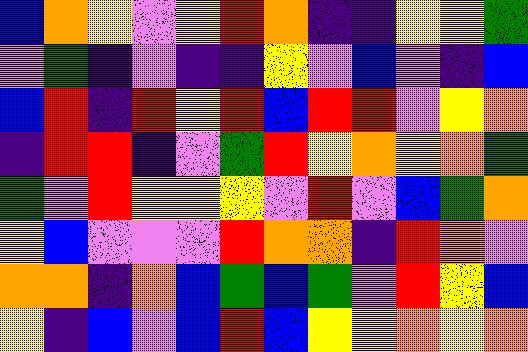[["blue", "orange", "yellow", "violet", "yellow", "red", "orange", "indigo", "indigo", "yellow", "yellow", "green"], ["violet", "green", "indigo", "violet", "indigo", "indigo", "yellow", "violet", "blue", "violet", "indigo", "blue"], ["blue", "red", "indigo", "red", "yellow", "red", "blue", "red", "red", "violet", "yellow", "orange"], ["indigo", "red", "red", "indigo", "violet", "green", "red", "yellow", "orange", "yellow", "orange", "green"], ["green", "violet", "red", "yellow", "yellow", "yellow", "violet", "red", "violet", "blue", "green", "orange"], ["yellow", "blue", "violet", "violet", "violet", "red", "orange", "orange", "indigo", "red", "orange", "violet"], ["orange", "orange", "indigo", "orange", "blue", "green", "blue", "green", "violet", "red", "yellow", "blue"], ["yellow", "indigo", "blue", "violet", "blue", "red", "blue", "yellow", "yellow", "orange", "yellow", "orange"]]